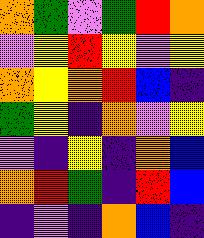[["orange", "green", "violet", "green", "red", "orange"], ["violet", "yellow", "red", "yellow", "violet", "yellow"], ["orange", "yellow", "orange", "red", "blue", "indigo"], ["green", "yellow", "indigo", "orange", "violet", "yellow"], ["violet", "indigo", "yellow", "indigo", "orange", "blue"], ["orange", "red", "green", "indigo", "red", "blue"], ["indigo", "violet", "indigo", "orange", "blue", "indigo"]]